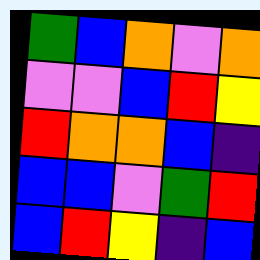[["green", "blue", "orange", "violet", "orange"], ["violet", "violet", "blue", "red", "yellow"], ["red", "orange", "orange", "blue", "indigo"], ["blue", "blue", "violet", "green", "red"], ["blue", "red", "yellow", "indigo", "blue"]]